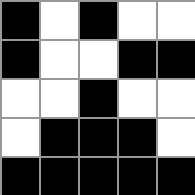[["black", "white", "black", "white", "white"], ["black", "white", "white", "black", "black"], ["white", "white", "black", "white", "white"], ["white", "black", "black", "black", "white"], ["black", "black", "black", "black", "black"]]